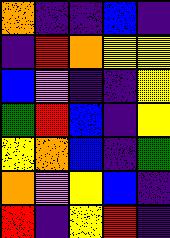[["orange", "indigo", "indigo", "blue", "indigo"], ["indigo", "red", "orange", "yellow", "yellow"], ["blue", "violet", "indigo", "indigo", "yellow"], ["green", "red", "blue", "indigo", "yellow"], ["yellow", "orange", "blue", "indigo", "green"], ["orange", "violet", "yellow", "blue", "indigo"], ["red", "indigo", "yellow", "red", "indigo"]]